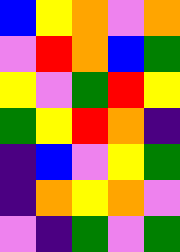[["blue", "yellow", "orange", "violet", "orange"], ["violet", "red", "orange", "blue", "green"], ["yellow", "violet", "green", "red", "yellow"], ["green", "yellow", "red", "orange", "indigo"], ["indigo", "blue", "violet", "yellow", "green"], ["indigo", "orange", "yellow", "orange", "violet"], ["violet", "indigo", "green", "violet", "green"]]